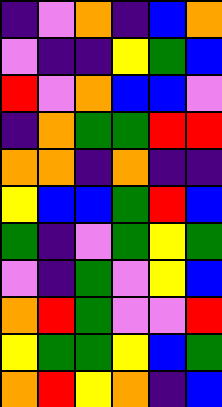[["indigo", "violet", "orange", "indigo", "blue", "orange"], ["violet", "indigo", "indigo", "yellow", "green", "blue"], ["red", "violet", "orange", "blue", "blue", "violet"], ["indigo", "orange", "green", "green", "red", "red"], ["orange", "orange", "indigo", "orange", "indigo", "indigo"], ["yellow", "blue", "blue", "green", "red", "blue"], ["green", "indigo", "violet", "green", "yellow", "green"], ["violet", "indigo", "green", "violet", "yellow", "blue"], ["orange", "red", "green", "violet", "violet", "red"], ["yellow", "green", "green", "yellow", "blue", "green"], ["orange", "red", "yellow", "orange", "indigo", "blue"]]